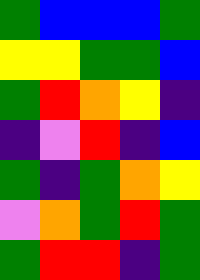[["green", "blue", "blue", "blue", "green"], ["yellow", "yellow", "green", "green", "blue"], ["green", "red", "orange", "yellow", "indigo"], ["indigo", "violet", "red", "indigo", "blue"], ["green", "indigo", "green", "orange", "yellow"], ["violet", "orange", "green", "red", "green"], ["green", "red", "red", "indigo", "green"]]